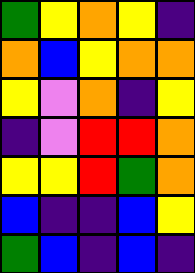[["green", "yellow", "orange", "yellow", "indigo"], ["orange", "blue", "yellow", "orange", "orange"], ["yellow", "violet", "orange", "indigo", "yellow"], ["indigo", "violet", "red", "red", "orange"], ["yellow", "yellow", "red", "green", "orange"], ["blue", "indigo", "indigo", "blue", "yellow"], ["green", "blue", "indigo", "blue", "indigo"]]